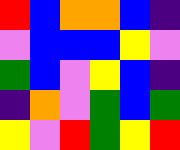[["red", "blue", "orange", "orange", "blue", "indigo"], ["violet", "blue", "blue", "blue", "yellow", "violet"], ["green", "blue", "violet", "yellow", "blue", "indigo"], ["indigo", "orange", "violet", "green", "blue", "green"], ["yellow", "violet", "red", "green", "yellow", "red"]]